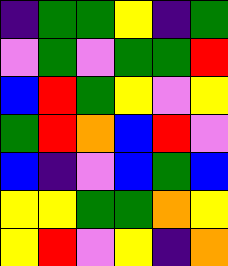[["indigo", "green", "green", "yellow", "indigo", "green"], ["violet", "green", "violet", "green", "green", "red"], ["blue", "red", "green", "yellow", "violet", "yellow"], ["green", "red", "orange", "blue", "red", "violet"], ["blue", "indigo", "violet", "blue", "green", "blue"], ["yellow", "yellow", "green", "green", "orange", "yellow"], ["yellow", "red", "violet", "yellow", "indigo", "orange"]]